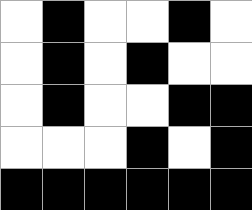[["white", "black", "white", "white", "black", "white"], ["white", "black", "white", "black", "white", "white"], ["white", "black", "white", "white", "black", "black"], ["white", "white", "white", "black", "white", "black"], ["black", "black", "black", "black", "black", "black"]]